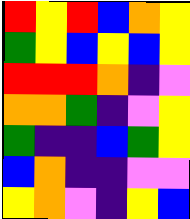[["red", "yellow", "red", "blue", "orange", "yellow"], ["green", "yellow", "blue", "yellow", "blue", "yellow"], ["red", "red", "red", "orange", "indigo", "violet"], ["orange", "orange", "green", "indigo", "violet", "yellow"], ["green", "indigo", "indigo", "blue", "green", "yellow"], ["blue", "orange", "indigo", "indigo", "violet", "violet"], ["yellow", "orange", "violet", "indigo", "yellow", "blue"]]